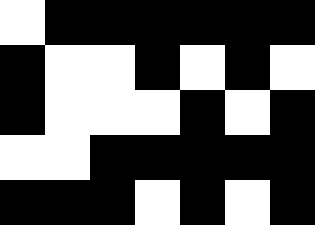[["white", "black", "black", "black", "black", "black", "black"], ["black", "white", "white", "black", "white", "black", "white"], ["black", "white", "white", "white", "black", "white", "black"], ["white", "white", "black", "black", "black", "black", "black"], ["black", "black", "black", "white", "black", "white", "black"]]